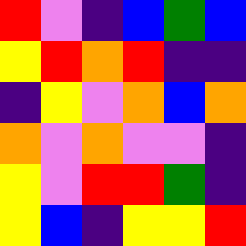[["red", "violet", "indigo", "blue", "green", "blue"], ["yellow", "red", "orange", "red", "indigo", "indigo"], ["indigo", "yellow", "violet", "orange", "blue", "orange"], ["orange", "violet", "orange", "violet", "violet", "indigo"], ["yellow", "violet", "red", "red", "green", "indigo"], ["yellow", "blue", "indigo", "yellow", "yellow", "red"]]